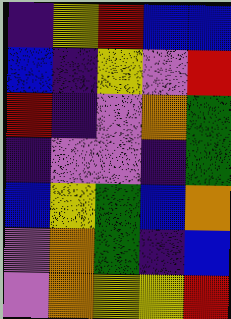[["indigo", "yellow", "red", "blue", "blue"], ["blue", "indigo", "yellow", "violet", "red"], ["red", "indigo", "violet", "orange", "green"], ["indigo", "violet", "violet", "indigo", "green"], ["blue", "yellow", "green", "blue", "orange"], ["violet", "orange", "green", "indigo", "blue"], ["violet", "orange", "yellow", "yellow", "red"]]